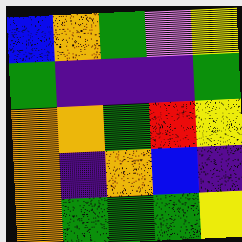[["blue", "orange", "green", "violet", "yellow"], ["green", "indigo", "indigo", "indigo", "green"], ["orange", "orange", "green", "red", "yellow"], ["orange", "indigo", "orange", "blue", "indigo"], ["orange", "green", "green", "green", "yellow"]]